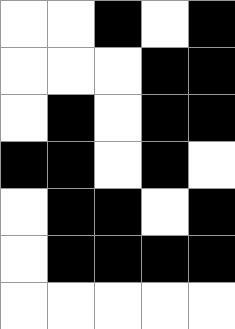[["white", "white", "black", "white", "black"], ["white", "white", "white", "black", "black"], ["white", "black", "white", "black", "black"], ["black", "black", "white", "black", "white"], ["white", "black", "black", "white", "black"], ["white", "black", "black", "black", "black"], ["white", "white", "white", "white", "white"]]